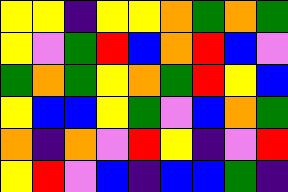[["yellow", "yellow", "indigo", "yellow", "yellow", "orange", "green", "orange", "green"], ["yellow", "violet", "green", "red", "blue", "orange", "red", "blue", "violet"], ["green", "orange", "green", "yellow", "orange", "green", "red", "yellow", "blue"], ["yellow", "blue", "blue", "yellow", "green", "violet", "blue", "orange", "green"], ["orange", "indigo", "orange", "violet", "red", "yellow", "indigo", "violet", "red"], ["yellow", "red", "violet", "blue", "indigo", "blue", "blue", "green", "indigo"]]